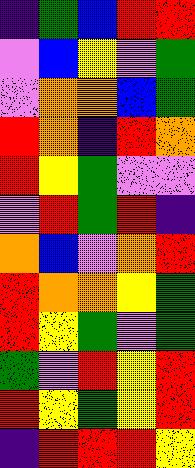[["indigo", "green", "blue", "red", "red"], ["violet", "blue", "yellow", "violet", "green"], ["violet", "orange", "orange", "blue", "green"], ["red", "orange", "indigo", "red", "orange"], ["red", "yellow", "green", "violet", "violet"], ["violet", "red", "green", "red", "indigo"], ["orange", "blue", "violet", "orange", "red"], ["red", "orange", "orange", "yellow", "green"], ["red", "yellow", "green", "violet", "green"], ["green", "violet", "red", "yellow", "red"], ["red", "yellow", "green", "yellow", "red"], ["indigo", "red", "red", "red", "yellow"]]